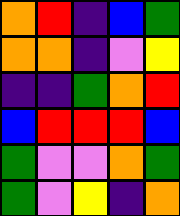[["orange", "red", "indigo", "blue", "green"], ["orange", "orange", "indigo", "violet", "yellow"], ["indigo", "indigo", "green", "orange", "red"], ["blue", "red", "red", "red", "blue"], ["green", "violet", "violet", "orange", "green"], ["green", "violet", "yellow", "indigo", "orange"]]